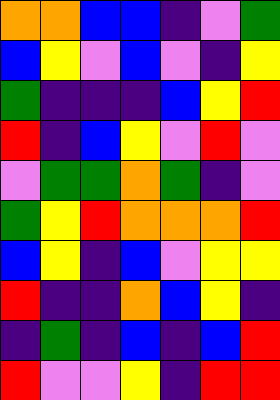[["orange", "orange", "blue", "blue", "indigo", "violet", "green"], ["blue", "yellow", "violet", "blue", "violet", "indigo", "yellow"], ["green", "indigo", "indigo", "indigo", "blue", "yellow", "red"], ["red", "indigo", "blue", "yellow", "violet", "red", "violet"], ["violet", "green", "green", "orange", "green", "indigo", "violet"], ["green", "yellow", "red", "orange", "orange", "orange", "red"], ["blue", "yellow", "indigo", "blue", "violet", "yellow", "yellow"], ["red", "indigo", "indigo", "orange", "blue", "yellow", "indigo"], ["indigo", "green", "indigo", "blue", "indigo", "blue", "red"], ["red", "violet", "violet", "yellow", "indigo", "red", "red"]]